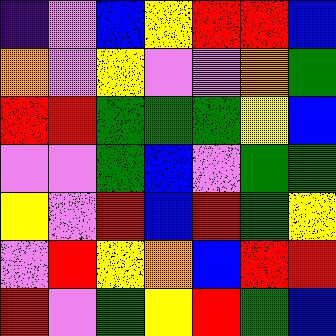[["indigo", "violet", "blue", "yellow", "red", "red", "blue"], ["orange", "violet", "yellow", "violet", "violet", "orange", "green"], ["red", "red", "green", "green", "green", "yellow", "blue"], ["violet", "violet", "green", "blue", "violet", "green", "green"], ["yellow", "violet", "red", "blue", "red", "green", "yellow"], ["violet", "red", "yellow", "orange", "blue", "red", "red"], ["red", "violet", "green", "yellow", "red", "green", "blue"]]